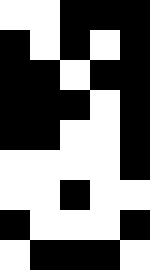[["white", "white", "black", "black", "black"], ["black", "white", "black", "white", "black"], ["black", "black", "white", "black", "black"], ["black", "black", "black", "white", "black"], ["black", "black", "white", "white", "black"], ["white", "white", "white", "white", "black"], ["white", "white", "black", "white", "white"], ["black", "white", "white", "white", "black"], ["white", "black", "black", "black", "white"]]